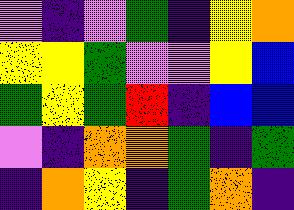[["violet", "indigo", "violet", "green", "indigo", "yellow", "orange"], ["yellow", "yellow", "green", "violet", "violet", "yellow", "blue"], ["green", "yellow", "green", "red", "indigo", "blue", "blue"], ["violet", "indigo", "orange", "orange", "green", "indigo", "green"], ["indigo", "orange", "yellow", "indigo", "green", "orange", "indigo"]]